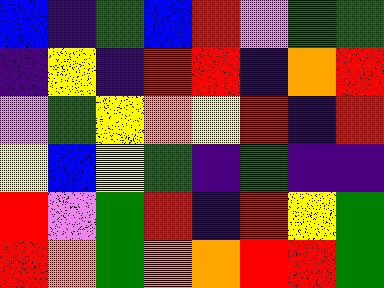[["blue", "indigo", "green", "blue", "red", "violet", "green", "green"], ["indigo", "yellow", "indigo", "red", "red", "indigo", "orange", "red"], ["violet", "green", "yellow", "orange", "yellow", "red", "indigo", "red"], ["yellow", "blue", "yellow", "green", "indigo", "green", "indigo", "indigo"], ["red", "violet", "green", "red", "indigo", "red", "yellow", "green"], ["red", "orange", "green", "orange", "orange", "red", "red", "green"]]